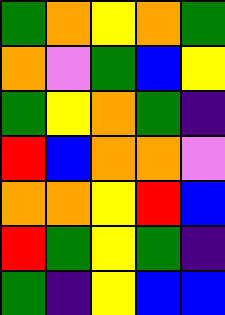[["green", "orange", "yellow", "orange", "green"], ["orange", "violet", "green", "blue", "yellow"], ["green", "yellow", "orange", "green", "indigo"], ["red", "blue", "orange", "orange", "violet"], ["orange", "orange", "yellow", "red", "blue"], ["red", "green", "yellow", "green", "indigo"], ["green", "indigo", "yellow", "blue", "blue"]]